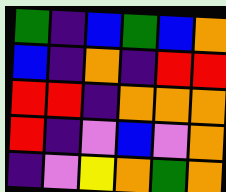[["green", "indigo", "blue", "green", "blue", "orange"], ["blue", "indigo", "orange", "indigo", "red", "red"], ["red", "red", "indigo", "orange", "orange", "orange"], ["red", "indigo", "violet", "blue", "violet", "orange"], ["indigo", "violet", "yellow", "orange", "green", "orange"]]